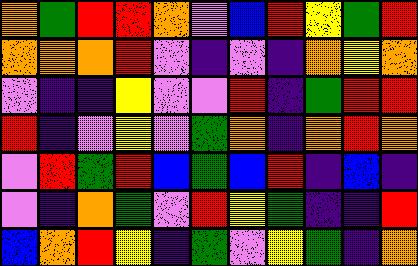[["orange", "green", "red", "red", "orange", "violet", "blue", "red", "yellow", "green", "red"], ["orange", "orange", "orange", "red", "violet", "indigo", "violet", "indigo", "orange", "yellow", "orange"], ["violet", "indigo", "indigo", "yellow", "violet", "violet", "red", "indigo", "green", "red", "red"], ["red", "indigo", "violet", "yellow", "violet", "green", "orange", "indigo", "orange", "red", "orange"], ["violet", "red", "green", "red", "blue", "green", "blue", "red", "indigo", "blue", "indigo"], ["violet", "indigo", "orange", "green", "violet", "red", "yellow", "green", "indigo", "indigo", "red"], ["blue", "orange", "red", "yellow", "indigo", "green", "violet", "yellow", "green", "indigo", "orange"]]